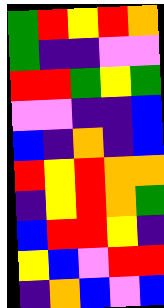[["green", "red", "yellow", "red", "orange"], ["green", "indigo", "indigo", "violet", "violet"], ["red", "red", "green", "yellow", "green"], ["violet", "violet", "indigo", "indigo", "blue"], ["blue", "indigo", "orange", "indigo", "blue"], ["red", "yellow", "red", "orange", "orange"], ["indigo", "yellow", "red", "orange", "green"], ["blue", "red", "red", "yellow", "indigo"], ["yellow", "blue", "violet", "red", "red"], ["indigo", "orange", "blue", "violet", "blue"]]